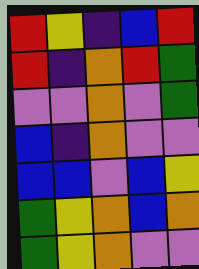[["red", "yellow", "indigo", "blue", "red"], ["red", "indigo", "orange", "red", "green"], ["violet", "violet", "orange", "violet", "green"], ["blue", "indigo", "orange", "violet", "violet"], ["blue", "blue", "violet", "blue", "yellow"], ["green", "yellow", "orange", "blue", "orange"], ["green", "yellow", "orange", "violet", "violet"]]